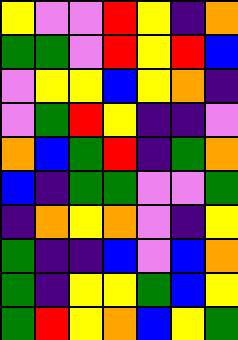[["yellow", "violet", "violet", "red", "yellow", "indigo", "orange"], ["green", "green", "violet", "red", "yellow", "red", "blue"], ["violet", "yellow", "yellow", "blue", "yellow", "orange", "indigo"], ["violet", "green", "red", "yellow", "indigo", "indigo", "violet"], ["orange", "blue", "green", "red", "indigo", "green", "orange"], ["blue", "indigo", "green", "green", "violet", "violet", "green"], ["indigo", "orange", "yellow", "orange", "violet", "indigo", "yellow"], ["green", "indigo", "indigo", "blue", "violet", "blue", "orange"], ["green", "indigo", "yellow", "yellow", "green", "blue", "yellow"], ["green", "red", "yellow", "orange", "blue", "yellow", "green"]]